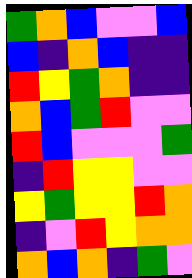[["green", "orange", "blue", "violet", "violet", "blue"], ["blue", "indigo", "orange", "blue", "indigo", "indigo"], ["red", "yellow", "green", "orange", "indigo", "indigo"], ["orange", "blue", "green", "red", "violet", "violet"], ["red", "blue", "violet", "violet", "violet", "green"], ["indigo", "red", "yellow", "yellow", "violet", "violet"], ["yellow", "green", "yellow", "yellow", "red", "orange"], ["indigo", "violet", "red", "yellow", "orange", "orange"], ["orange", "blue", "orange", "indigo", "green", "violet"]]